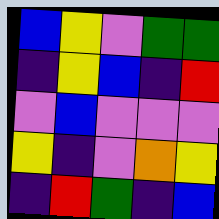[["blue", "yellow", "violet", "green", "green"], ["indigo", "yellow", "blue", "indigo", "red"], ["violet", "blue", "violet", "violet", "violet"], ["yellow", "indigo", "violet", "orange", "yellow"], ["indigo", "red", "green", "indigo", "blue"]]